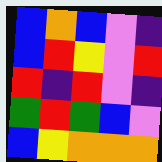[["blue", "orange", "blue", "violet", "indigo"], ["blue", "red", "yellow", "violet", "red"], ["red", "indigo", "red", "violet", "indigo"], ["green", "red", "green", "blue", "violet"], ["blue", "yellow", "orange", "orange", "orange"]]